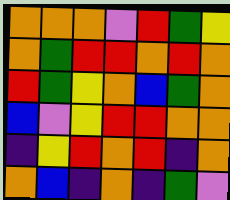[["orange", "orange", "orange", "violet", "red", "green", "yellow"], ["orange", "green", "red", "red", "orange", "red", "orange"], ["red", "green", "yellow", "orange", "blue", "green", "orange"], ["blue", "violet", "yellow", "red", "red", "orange", "orange"], ["indigo", "yellow", "red", "orange", "red", "indigo", "orange"], ["orange", "blue", "indigo", "orange", "indigo", "green", "violet"]]